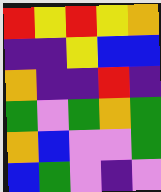[["red", "yellow", "red", "yellow", "orange"], ["indigo", "indigo", "yellow", "blue", "blue"], ["orange", "indigo", "indigo", "red", "indigo"], ["green", "violet", "green", "orange", "green"], ["orange", "blue", "violet", "violet", "green"], ["blue", "green", "violet", "indigo", "violet"]]